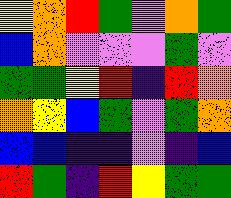[["yellow", "orange", "red", "green", "violet", "orange", "green"], ["blue", "orange", "violet", "violet", "violet", "green", "violet"], ["green", "green", "yellow", "red", "indigo", "red", "orange"], ["orange", "yellow", "blue", "green", "violet", "green", "orange"], ["blue", "blue", "indigo", "indigo", "violet", "indigo", "blue"], ["red", "green", "indigo", "red", "yellow", "green", "green"]]